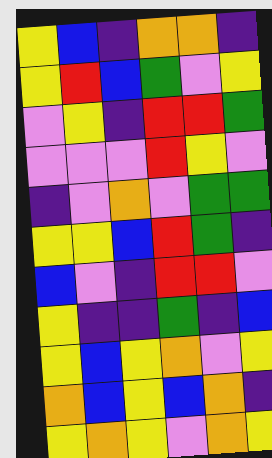[["yellow", "blue", "indigo", "orange", "orange", "indigo"], ["yellow", "red", "blue", "green", "violet", "yellow"], ["violet", "yellow", "indigo", "red", "red", "green"], ["violet", "violet", "violet", "red", "yellow", "violet"], ["indigo", "violet", "orange", "violet", "green", "green"], ["yellow", "yellow", "blue", "red", "green", "indigo"], ["blue", "violet", "indigo", "red", "red", "violet"], ["yellow", "indigo", "indigo", "green", "indigo", "blue"], ["yellow", "blue", "yellow", "orange", "violet", "yellow"], ["orange", "blue", "yellow", "blue", "orange", "indigo"], ["yellow", "orange", "yellow", "violet", "orange", "yellow"]]